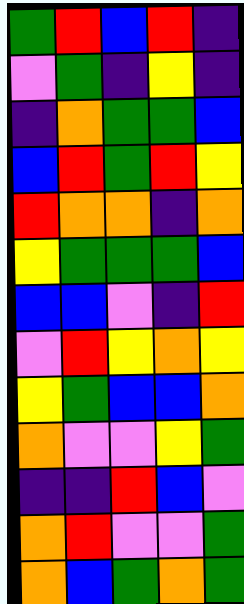[["green", "red", "blue", "red", "indigo"], ["violet", "green", "indigo", "yellow", "indigo"], ["indigo", "orange", "green", "green", "blue"], ["blue", "red", "green", "red", "yellow"], ["red", "orange", "orange", "indigo", "orange"], ["yellow", "green", "green", "green", "blue"], ["blue", "blue", "violet", "indigo", "red"], ["violet", "red", "yellow", "orange", "yellow"], ["yellow", "green", "blue", "blue", "orange"], ["orange", "violet", "violet", "yellow", "green"], ["indigo", "indigo", "red", "blue", "violet"], ["orange", "red", "violet", "violet", "green"], ["orange", "blue", "green", "orange", "green"]]